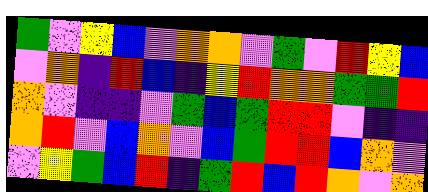[["green", "violet", "yellow", "blue", "violet", "orange", "orange", "violet", "green", "violet", "red", "yellow", "blue"], ["violet", "orange", "indigo", "red", "blue", "indigo", "yellow", "red", "orange", "orange", "green", "green", "red"], ["orange", "violet", "indigo", "indigo", "violet", "green", "blue", "green", "red", "red", "violet", "indigo", "indigo"], ["orange", "red", "violet", "blue", "orange", "violet", "blue", "green", "red", "red", "blue", "orange", "violet"], ["violet", "yellow", "green", "blue", "red", "indigo", "green", "red", "blue", "red", "orange", "violet", "orange"]]